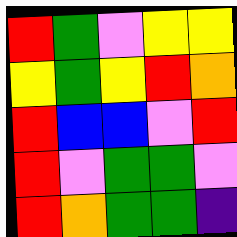[["red", "green", "violet", "yellow", "yellow"], ["yellow", "green", "yellow", "red", "orange"], ["red", "blue", "blue", "violet", "red"], ["red", "violet", "green", "green", "violet"], ["red", "orange", "green", "green", "indigo"]]